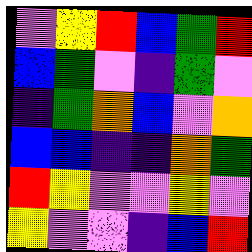[["violet", "yellow", "red", "blue", "green", "red"], ["blue", "green", "violet", "indigo", "green", "violet"], ["indigo", "green", "orange", "blue", "violet", "orange"], ["blue", "blue", "indigo", "indigo", "orange", "green"], ["red", "yellow", "violet", "violet", "yellow", "violet"], ["yellow", "violet", "violet", "indigo", "blue", "red"]]